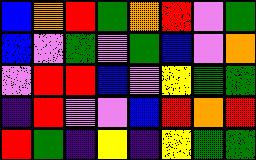[["blue", "orange", "red", "green", "orange", "red", "violet", "green"], ["blue", "violet", "green", "violet", "green", "blue", "violet", "orange"], ["violet", "red", "red", "blue", "violet", "yellow", "green", "green"], ["indigo", "red", "violet", "violet", "blue", "red", "orange", "red"], ["red", "green", "indigo", "yellow", "indigo", "yellow", "green", "green"]]